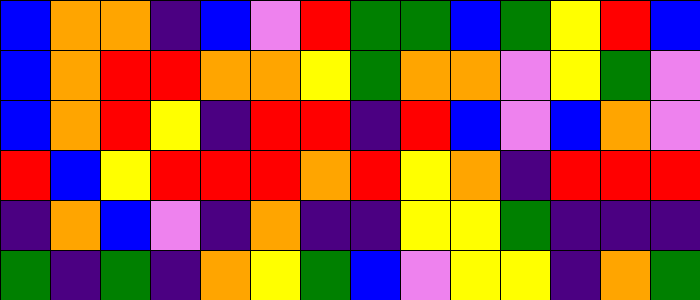[["blue", "orange", "orange", "indigo", "blue", "violet", "red", "green", "green", "blue", "green", "yellow", "red", "blue"], ["blue", "orange", "red", "red", "orange", "orange", "yellow", "green", "orange", "orange", "violet", "yellow", "green", "violet"], ["blue", "orange", "red", "yellow", "indigo", "red", "red", "indigo", "red", "blue", "violet", "blue", "orange", "violet"], ["red", "blue", "yellow", "red", "red", "red", "orange", "red", "yellow", "orange", "indigo", "red", "red", "red"], ["indigo", "orange", "blue", "violet", "indigo", "orange", "indigo", "indigo", "yellow", "yellow", "green", "indigo", "indigo", "indigo"], ["green", "indigo", "green", "indigo", "orange", "yellow", "green", "blue", "violet", "yellow", "yellow", "indigo", "orange", "green"]]